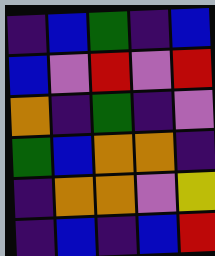[["indigo", "blue", "green", "indigo", "blue"], ["blue", "violet", "red", "violet", "red"], ["orange", "indigo", "green", "indigo", "violet"], ["green", "blue", "orange", "orange", "indigo"], ["indigo", "orange", "orange", "violet", "yellow"], ["indigo", "blue", "indigo", "blue", "red"]]